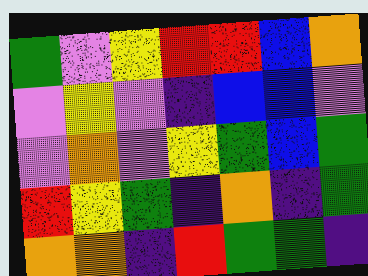[["green", "violet", "yellow", "red", "red", "blue", "orange"], ["violet", "yellow", "violet", "indigo", "blue", "blue", "violet"], ["violet", "orange", "violet", "yellow", "green", "blue", "green"], ["red", "yellow", "green", "indigo", "orange", "indigo", "green"], ["orange", "orange", "indigo", "red", "green", "green", "indigo"]]